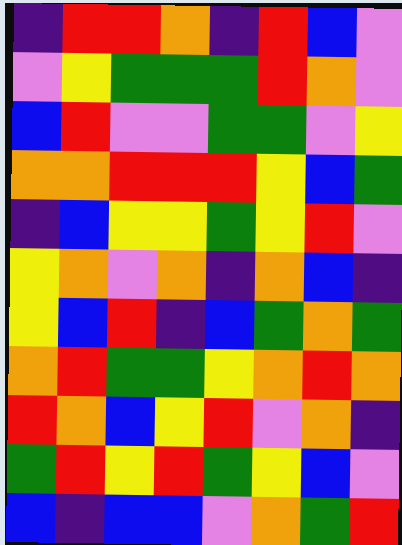[["indigo", "red", "red", "orange", "indigo", "red", "blue", "violet"], ["violet", "yellow", "green", "green", "green", "red", "orange", "violet"], ["blue", "red", "violet", "violet", "green", "green", "violet", "yellow"], ["orange", "orange", "red", "red", "red", "yellow", "blue", "green"], ["indigo", "blue", "yellow", "yellow", "green", "yellow", "red", "violet"], ["yellow", "orange", "violet", "orange", "indigo", "orange", "blue", "indigo"], ["yellow", "blue", "red", "indigo", "blue", "green", "orange", "green"], ["orange", "red", "green", "green", "yellow", "orange", "red", "orange"], ["red", "orange", "blue", "yellow", "red", "violet", "orange", "indigo"], ["green", "red", "yellow", "red", "green", "yellow", "blue", "violet"], ["blue", "indigo", "blue", "blue", "violet", "orange", "green", "red"]]